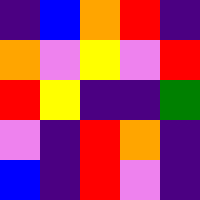[["indigo", "blue", "orange", "red", "indigo"], ["orange", "violet", "yellow", "violet", "red"], ["red", "yellow", "indigo", "indigo", "green"], ["violet", "indigo", "red", "orange", "indigo"], ["blue", "indigo", "red", "violet", "indigo"]]